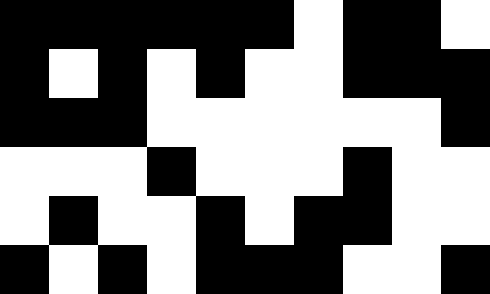[["black", "black", "black", "black", "black", "black", "white", "black", "black", "white"], ["black", "white", "black", "white", "black", "white", "white", "black", "black", "black"], ["black", "black", "black", "white", "white", "white", "white", "white", "white", "black"], ["white", "white", "white", "black", "white", "white", "white", "black", "white", "white"], ["white", "black", "white", "white", "black", "white", "black", "black", "white", "white"], ["black", "white", "black", "white", "black", "black", "black", "white", "white", "black"]]